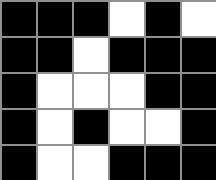[["black", "black", "black", "white", "black", "white"], ["black", "black", "white", "black", "black", "black"], ["black", "white", "white", "white", "black", "black"], ["black", "white", "black", "white", "white", "black"], ["black", "white", "white", "black", "black", "black"]]